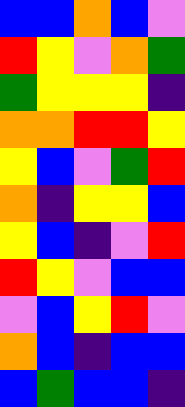[["blue", "blue", "orange", "blue", "violet"], ["red", "yellow", "violet", "orange", "green"], ["green", "yellow", "yellow", "yellow", "indigo"], ["orange", "orange", "red", "red", "yellow"], ["yellow", "blue", "violet", "green", "red"], ["orange", "indigo", "yellow", "yellow", "blue"], ["yellow", "blue", "indigo", "violet", "red"], ["red", "yellow", "violet", "blue", "blue"], ["violet", "blue", "yellow", "red", "violet"], ["orange", "blue", "indigo", "blue", "blue"], ["blue", "green", "blue", "blue", "indigo"]]